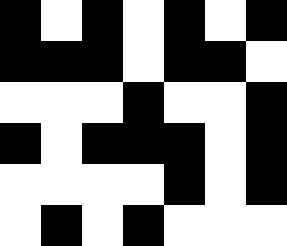[["black", "white", "black", "white", "black", "white", "black"], ["black", "black", "black", "white", "black", "black", "white"], ["white", "white", "white", "black", "white", "white", "black"], ["black", "white", "black", "black", "black", "white", "black"], ["white", "white", "white", "white", "black", "white", "black"], ["white", "black", "white", "black", "white", "white", "white"]]